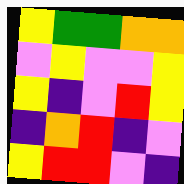[["yellow", "green", "green", "orange", "orange"], ["violet", "yellow", "violet", "violet", "yellow"], ["yellow", "indigo", "violet", "red", "yellow"], ["indigo", "orange", "red", "indigo", "violet"], ["yellow", "red", "red", "violet", "indigo"]]